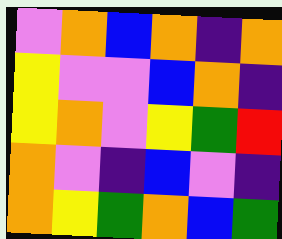[["violet", "orange", "blue", "orange", "indigo", "orange"], ["yellow", "violet", "violet", "blue", "orange", "indigo"], ["yellow", "orange", "violet", "yellow", "green", "red"], ["orange", "violet", "indigo", "blue", "violet", "indigo"], ["orange", "yellow", "green", "orange", "blue", "green"]]